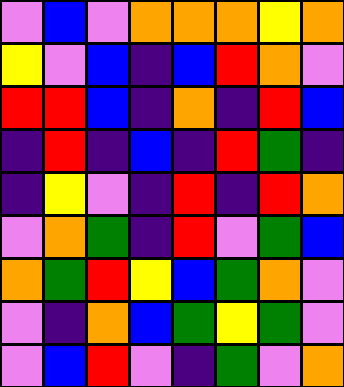[["violet", "blue", "violet", "orange", "orange", "orange", "yellow", "orange"], ["yellow", "violet", "blue", "indigo", "blue", "red", "orange", "violet"], ["red", "red", "blue", "indigo", "orange", "indigo", "red", "blue"], ["indigo", "red", "indigo", "blue", "indigo", "red", "green", "indigo"], ["indigo", "yellow", "violet", "indigo", "red", "indigo", "red", "orange"], ["violet", "orange", "green", "indigo", "red", "violet", "green", "blue"], ["orange", "green", "red", "yellow", "blue", "green", "orange", "violet"], ["violet", "indigo", "orange", "blue", "green", "yellow", "green", "violet"], ["violet", "blue", "red", "violet", "indigo", "green", "violet", "orange"]]